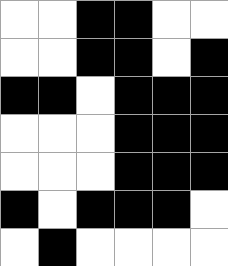[["white", "white", "black", "black", "white", "white"], ["white", "white", "black", "black", "white", "black"], ["black", "black", "white", "black", "black", "black"], ["white", "white", "white", "black", "black", "black"], ["white", "white", "white", "black", "black", "black"], ["black", "white", "black", "black", "black", "white"], ["white", "black", "white", "white", "white", "white"]]